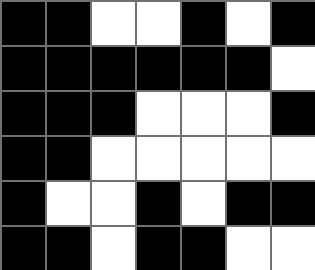[["black", "black", "white", "white", "black", "white", "black"], ["black", "black", "black", "black", "black", "black", "white"], ["black", "black", "black", "white", "white", "white", "black"], ["black", "black", "white", "white", "white", "white", "white"], ["black", "white", "white", "black", "white", "black", "black"], ["black", "black", "white", "black", "black", "white", "white"]]